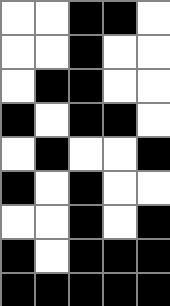[["white", "white", "black", "black", "white"], ["white", "white", "black", "white", "white"], ["white", "black", "black", "white", "white"], ["black", "white", "black", "black", "white"], ["white", "black", "white", "white", "black"], ["black", "white", "black", "white", "white"], ["white", "white", "black", "white", "black"], ["black", "white", "black", "black", "black"], ["black", "black", "black", "black", "black"]]